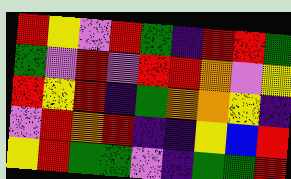[["red", "yellow", "violet", "red", "green", "indigo", "red", "red", "green"], ["green", "violet", "red", "violet", "red", "red", "orange", "violet", "yellow"], ["red", "yellow", "red", "indigo", "green", "orange", "orange", "yellow", "indigo"], ["violet", "red", "orange", "red", "indigo", "indigo", "yellow", "blue", "red"], ["yellow", "red", "green", "green", "violet", "indigo", "green", "green", "red"]]